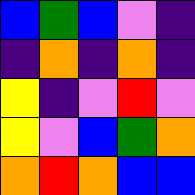[["blue", "green", "blue", "violet", "indigo"], ["indigo", "orange", "indigo", "orange", "indigo"], ["yellow", "indigo", "violet", "red", "violet"], ["yellow", "violet", "blue", "green", "orange"], ["orange", "red", "orange", "blue", "blue"]]